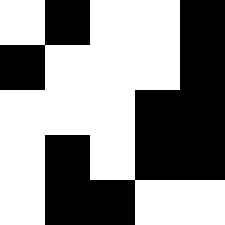[["white", "black", "white", "white", "black"], ["black", "white", "white", "white", "black"], ["white", "white", "white", "black", "black"], ["white", "black", "white", "black", "black"], ["white", "black", "black", "white", "white"]]